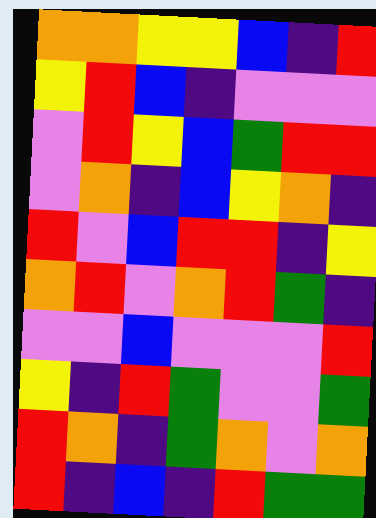[["orange", "orange", "yellow", "yellow", "blue", "indigo", "red"], ["yellow", "red", "blue", "indigo", "violet", "violet", "violet"], ["violet", "red", "yellow", "blue", "green", "red", "red"], ["violet", "orange", "indigo", "blue", "yellow", "orange", "indigo"], ["red", "violet", "blue", "red", "red", "indigo", "yellow"], ["orange", "red", "violet", "orange", "red", "green", "indigo"], ["violet", "violet", "blue", "violet", "violet", "violet", "red"], ["yellow", "indigo", "red", "green", "violet", "violet", "green"], ["red", "orange", "indigo", "green", "orange", "violet", "orange"], ["red", "indigo", "blue", "indigo", "red", "green", "green"]]